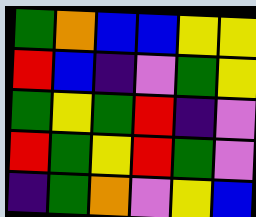[["green", "orange", "blue", "blue", "yellow", "yellow"], ["red", "blue", "indigo", "violet", "green", "yellow"], ["green", "yellow", "green", "red", "indigo", "violet"], ["red", "green", "yellow", "red", "green", "violet"], ["indigo", "green", "orange", "violet", "yellow", "blue"]]